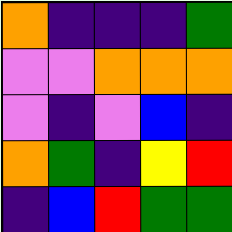[["orange", "indigo", "indigo", "indigo", "green"], ["violet", "violet", "orange", "orange", "orange"], ["violet", "indigo", "violet", "blue", "indigo"], ["orange", "green", "indigo", "yellow", "red"], ["indigo", "blue", "red", "green", "green"]]